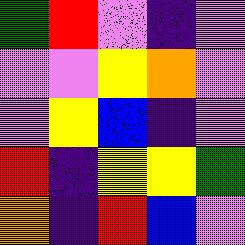[["green", "red", "violet", "indigo", "violet"], ["violet", "violet", "yellow", "orange", "violet"], ["violet", "yellow", "blue", "indigo", "violet"], ["red", "indigo", "yellow", "yellow", "green"], ["orange", "indigo", "red", "blue", "violet"]]